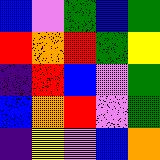[["blue", "violet", "green", "blue", "green"], ["red", "orange", "red", "green", "yellow"], ["indigo", "red", "blue", "violet", "green"], ["blue", "orange", "red", "violet", "green"], ["indigo", "yellow", "violet", "blue", "orange"]]